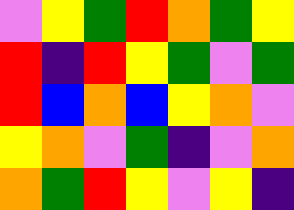[["violet", "yellow", "green", "red", "orange", "green", "yellow"], ["red", "indigo", "red", "yellow", "green", "violet", "green"], ["red", "blue", "orange", "blue", "yellow", "orange", "violet"], ["yellow", "orange", "violet", "green", "indigo", "violet", "orange"], ["orange", "green", "red", "yellow", "violet", "yellow", "indigo"]]